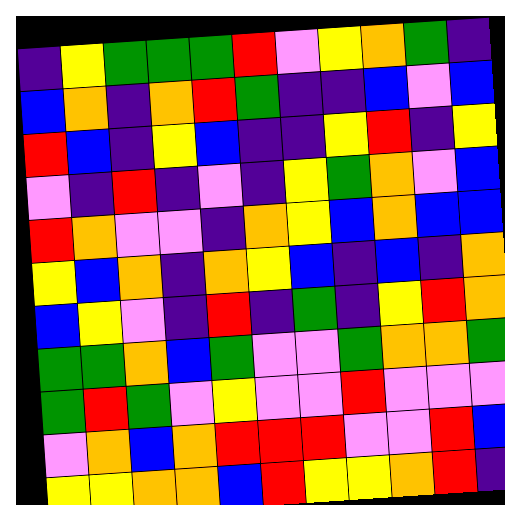[["indigo", "yellow", "green", "green", "green", "red", "violet", "yellow", "orange", "green", "indigo"], ["blue", "orange", "indigo", "orange", "red", "green", "indigo", "indigo", "blue", "violet", "blue"], ["red", "blue", "indigo", "yellow", "blue", "indigo", "indigo", "yellow", "red", "indigo", "yellow"], ["violet", "indigo", "red", "indigo", "violet", "indigo", "yellow", "green", "orange", "violet", "blue"], ["red", "orange", "violet", "violet", "indigo", "orange", "yellow", "blue", "orange", "blue", "blue"], ["yellow", "blue", "orange", "indigo", "orange", "yellow", "blue", "indigo", "blue", "indigo", "orange"], ["blue", "yellow", "violet", "indigo", "red", "indigo", "green", "indigo", "yellow", "red", "orange"], ["green", "green", "orange", "blue", "green", "violet", "violet", "green", "orange", "orange", "green"], ["green", "red", "green", "violet", "yellow", "violet", "violet", "red", "violet", "violet", "violet"], ["violet", "orange", "blue", "orange", "red", "red", "red", "violet", "violet", "red", "blue"], ["yellow", "yellow", "orange", "orange", "blue", "red", "yellow", "yellow", "orange", "red", "indigo"]]